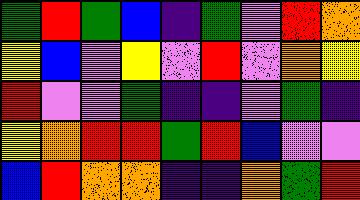[["green", "red", "green", "blue", "indigo", "green", "violet", "red", "orange"], ["yellow", "blue", "violet", "yellow", "violet", "red", "violet", "orange", "yellow"], ["red", "violet", "violet", "green", "indigo", "indigo", "violet", "green", "indigo"], ["yellow", "orange", "red", "red", "green", "red", "blue", "violet", "violet"], ["blue", "red", "orange", "orange", "indigo", "indigo", "orange", "green", "red"]]